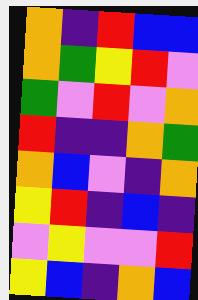[["orange", "indigo", "red", "blue", "blue"], ["orange", "green", "yellow", "red", "violet"], ["green", "violet", "red", "violet", "orange"], ["red", "indigo", "indigo", "orange", "green"], ["orange", "blue", "violet", "indigo", "orange"], ["yellow", "red", "indigo", "blue", "indigo"], ["violet", "yellow", "violet", "violet", "red"], ["yellow", "blue", "indigo", "orange", "blue"]]